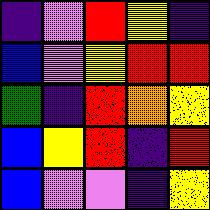[["indigo", "violet", "red", "yellow", "indigo"], ["blue", "violet", "yellow", "red", "red"], ["green", "indigo", "red", "orange", "yellow"], ["blue", "yellow", "red", "indigo", "red"], ["blue", "violet", "violet", "indigo", "yellow"]]